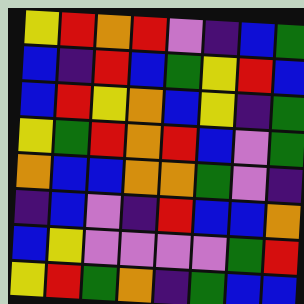[["yellow", "red", "orange", "red", "violet", "indigo", "blue", "green"], ["blue", "indigo", "red", "blue", "green", "yellow", "red", "blue"], ["blue", "red", "yellow", "orange", "blue", "yellow", "indigo", "green"], ["yellow", "green", "red", "orange", "red", "blue", "violet", "green"], ["orange", "blue", "blue", "orange", "orange", "green", "violet", "indigo"], ["indigo", "blue", "violet", "indigo", "red", "blue", "blue", "orange"], ["blue", "yellow", "violet", "violet", "violet", "violet", "green", "red"], ["yellow", "red", "green", "orange", "indigo", "green", "blue", "blue"]]